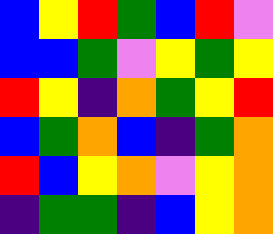[["blue", "yellow", "red", "green", "blue", "red", "violet"], ["blue", "blue", "green", "violet", "yellow", "green", "yellow"], ["red", "yellow", "indigo", "orange", "green", "yellow", "red"], ["blue", "green", "orange", "blue", "indigo", "green", "orange"], ["red", "blue", "yellow", "orange", "violet", "yellow", "orange"], ["indigo", "green", "green", "indigo", "blue", "yellow", "orange"]]